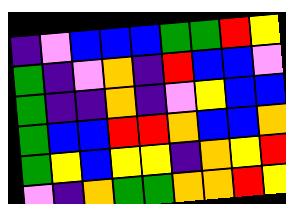[["indigo", "violet", "blue", "blue", "blue", "green", "green", "red", "yellow"], ["green", "indigo", "violet", "orange", "indigo", "red", "blue", "blue", "violet"], ["green", "indigo", "indigo", "orange", "indigo", "violet", "yellow", "blue", "blue"], ["green", "blue", "blue", "red", "red", "orange", "blue", "blue", "orange"], ["green", "yellow", "blue", "yellow", "yellow", "indigo", "orange", "yellow", "red"], ["violet", "indigo", "orange", "green", "green", "orange", "orange", "red", "yellow"]]